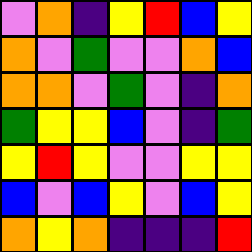[["violet", "orange", "indigo", "yellow", "red", "blue", "yellow"], ["orange", "violet", "green", "violet", "violet", "orange", "blue"], ["orange", "orange", "violet", "green", "violet", "indigo", "orange"], ["green", "yellow", "yellow", "blue", "violet", "indigo", "green"], ["yellow", "red", "yellow", "violet", "violet", "yellow", "yellow"], ["blue", "violet", "blue", "yellow", "violet", "blue", "yellow"], ["orange", "yellow", "orange", "indigo", "indigo", "indigo", "red"]]